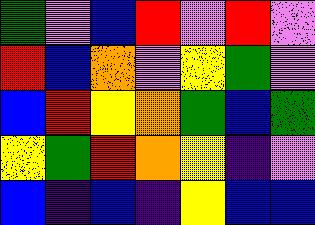[["green", "violet", "blue", "red", "violet", "red", "violet"], ["red", "blue", "orange", "violet", "yellow", "green", "violet"], ["blue", "red", "yellow", "orange", "green", "blue", "green"], ["yellow", "green", "red", "orange", "yellow", "indigo", "violet"], ["blue", "indigo", "blue", "indigo", "yellow", "blue", "blue"]]